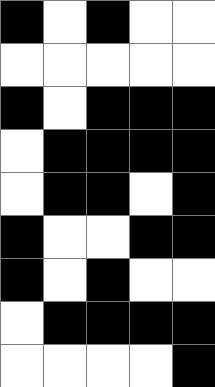[["black", "white", "black", "white", "white"], ["white", "white", "white", "white", "white"], ["black", "white", "black", "black", "black"], ["white", "black", "black", "black", "black"], ["white", "black", "black", "white", "black"], ["black", "white", "white", "black", "black"], ["black", "white", "black", "white", "white"], ["white", "black", "black", "black", "black"], ["white", "white", "white", "white", "black"]]